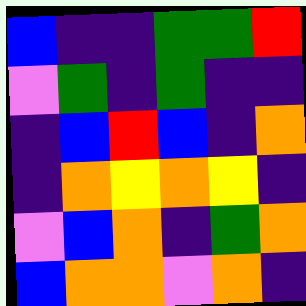[["blue", "indigo", "indigo", "green", "green", "red"], ["violet", "green", "indigo", "green", "indigo", "indigo"], ["indigo", "blue", "red", "blue", "indigo", "orange"], ["indigo", "orange", "yellow", "orange", "yellow", "indigo"], ["violet", "blue", "orange", "indigo", "green", "orange"], ["blue", "orange", "orange", "violet", "orange", "indigo"]]